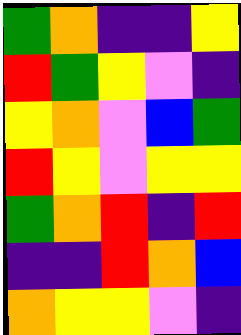[["green", "orange", "indigo", "indigo", "yellow"], ["red", "green", "yellow", "violet", "indigo"], ["yellow", "orange", "violet", "blue", "green"], ["red", "yellow", "violet", "yellow", "yellow"], ["green", "orange", "red", "indigo", "red"], ["indigo", "indigo", "red", "orange", "blue"], ["orange", "yellow", "yellow", "violet", "indigo"]]